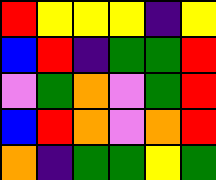[["red", "yellow", "yellow", "yellow", "indigo", "yellow"], ["blue", "red", "indigo", "green", "green", "red"], ["violet", "green", "orange", "violet", "green", "red"], ["blue", "red", "orange", "violet", "orange", "red"], ["orange", "indigo", "green", "green", "yellow", "green"]]